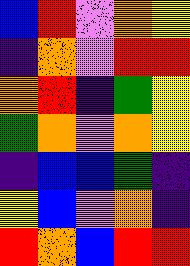[["blue", "red", "violet", "orange", "yellow"], ["indigo", "orange", "violet", "red", "red"], ["orange", "red", "indigo", "green", "yellow"], ["green", "orange", "violet", "orange", "yellow"], ["indigo", "blue", "blue", "green", "indigo"], ["yellow", "blue", "violet", "orange", "indigo"], ["red", "orange", "blue", "red", "red"]]